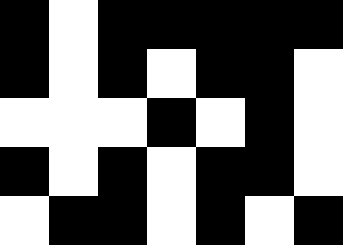[["black", "white", "black", "black", "black", "black", "black"], ["black", "white", "black", "white", "black", "black", "white"], ["white", "white", "white", "black", "white", "black", "white"], ["black", "white", "black", "white", "black", "black", "white"], ["white", "black", "black", "white", "black", "white", "black"]]